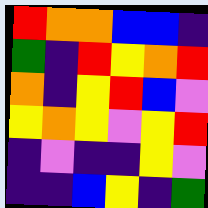[["red", "orange", "orange", "blue", "blue", "indigo"], ["green", "indigo", "red", "yellow", "orange", "red"], ["orange", "indigo", "yellow", "red", "blue", "violet"], ["yellow", "orange", "yellow", "violet", "yellow", "red"], ["indigo", "violet", "indigo", "indigo", "yellow", "violet"], ["indigo", "indigo", "blue", "yellow", "indigo", "green"]]